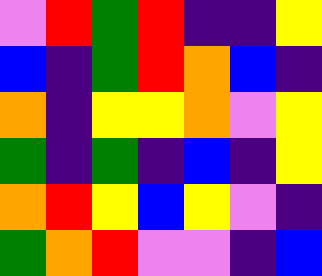[["violet", "red", "green", "red", "indigo", "indigo", "yellow"], ["blue", "indigo", "green", "red", "orange", "blue", "indigo"], ["orange", "indigo", "yellow", "yellow", "orange", "violet", "yellow"], ["green", "indigo", "green", "indigo", "blue", "indigo", "yellow"], ["orange", "red", "yellow", "blue", "yellow", "violet", "indigo"], ["green", "orange", "red", "violet", "violet", "indigo", "blue"]]